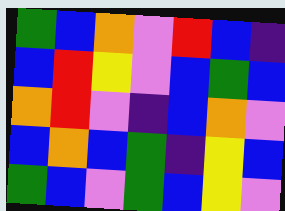[["green", "blue", "orange", "violet", "red", "blue", "indigo"], ["blue", "red", "yellow", "violet", "blue", "green", "blue"], ["orange", "red", "violet", "indigo", "blue", "orange", "violet"], ["blue", "orange", "blue", "green", "indigo", "yellow", "blue"], ["green", "blue", "violet", "green", "blue", "yellow", "violet"]]